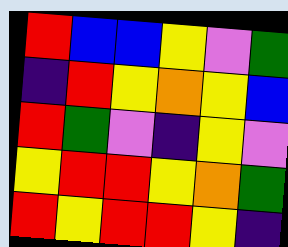[["red", "blue", "blue", "yellow", "violet", "green"], ["indigo", "red", "yellow", "orange", "yellow", "blue"], ["red", "green", "violet", "indigo", "yellow", "violet"], ["yellow", "red", "red", "yellow", "orange", "green"], ["red", "yellow", "red", "red", "yellow", "indigo"]]